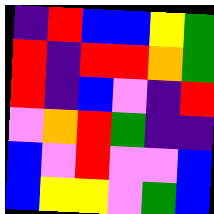[["indigo", "red", "blue", "blue", "yellow", "green"], ["red", "indigo", "red", "red", "orange", "green"], ["red", "indigo", "blue", "violet", "indigo", "red"], ["violet", "orange", "red", "green", "indigo", "indigo"], ["blue", "violet", "red", "violet", "violet", "blue"], ["blue", "yellow", "yellow", "violet", "green", "blue"]]